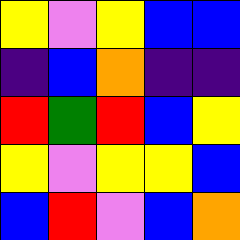[["yellow", "violet", "yellow", "blue", "blue"], ["indigo", "blue", "orange", "indigo", "indigo"], ["red", "green", "red", "blue", "yellow"], ["yellow", "violet", "yellow", "yellow", "blue"], ["blue", "red", "violet", "blue", "orange"]]